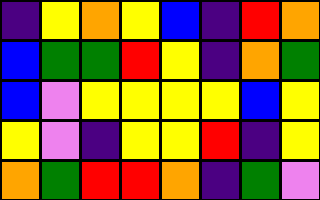[["indigo", "yellow", "orange", "yellow", "blue", "indigo", "red", "orange"], ["blue", "green", "green", "red", "yellow", "indigo", "orange", "green"], ["blue", "violet", "yellow", "yellow", "yellow", "yellow", "blue", "yellow"], ["yellow", "violet", "indigo", "yellow", "yellow", "red", "indigo", "yellow"], ["orange", "green", "red", "red", "orange", "indigo", "green", "violet"]]